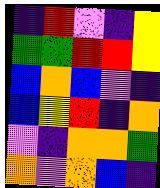[["indigo", "red", "violet", "indigo", "yellow"], ["green", "green", "red", "red", "yellow"], ["blue", "orange", "blue", "violet", "indigo"], ["blue", "yellow", "red", "indigo", "orange"], ["violet", "indigo", "orange", "orange", "green"], ["orange", "violet", "orange", "blue", "indigo"]]